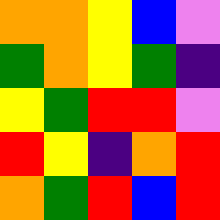[["orange", "orange", "yellow", "blue", "violet"], ["green", "orange", "yellow", "green", "indigo"], ["yellow", "green", "red", "red", "violet"], ["red", "yellow", "indigo", "orange", "red"], ["orange", "green", "red", "blue", "red"]]